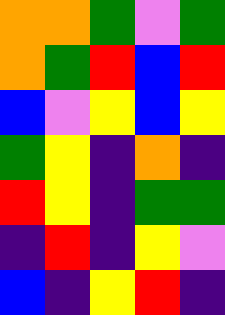[["orange", "orange", "green", "violet", "green"], ["orange", "green", "red", "blue", "red"], ["blue", "violet", "yellow", "blue", "yellow"], ["green", "yellow", "indigo", "orange", "indigo"], ["red", "yellow", "indigo", "green", "green"], ["indigo", "red", "indigo", "yellow", "violet"], ["blue", "indigo", "yellow", "red", "indigo"]]